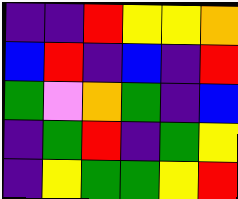[["indigo", "indigo", "red", "yellow", "yellow", "orange"], ["blue", "red", "indigo", "blue", "indigo", "red"], ["green", "violet", "orange", "green", "indigo", "blue"], ["indigo", "green", "red", "indigo", "green", "yellow"], ["indigo", "yellow", "green", "green", "yellow", "red"]]